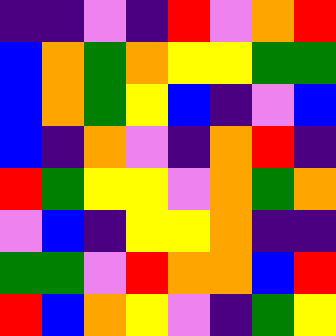[["indigo", "indigo", "violet", "indigo", "red", "violet", "orange", "red"], ["blue", "orange", "green", "orange", "yellow", "yellow", "green", "green"], ["blue", "orange", "green", "yellow", "blue", "indigo", "violet", "blue"], ["blue", "indigo", "orange", "violet", "indigo", "orange", "red", "indigo"], ["red", "green", "yellow", "yellow", "violet", "orange", "green", "orange"], ["violet", "blue", "indigo", "yellow", "yellow", "orange", "indigo", "indigo"], ["green", "green", "violet", "red", "orange", "orange", "blue", "red"], ["red", "blue", "orange", "yellow", "violet", "indigo", "green", "yellow"]]